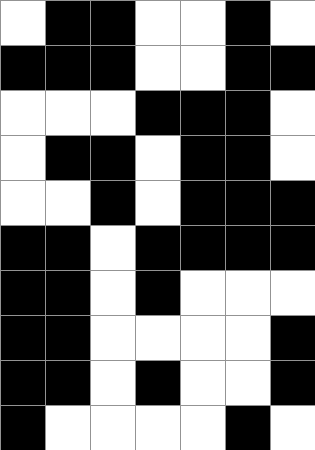[["white", "black", "black", "white", "white", "black", "white"], ["black", "black", "black", "white", "white", "black", "black"], ["white", "white", "white", "black", "black", "black", "white"], ["white", "black", "black", "white", "black", "black", "white"], ["white", "white", "black", "white", "black", "black", "black"], ["black", "black", "white", "black", "black", "black", "black"], ["black", "black", "white", "black", "white", "white", "white"], ["black", "black", "white", "white", "white", "white", "black"], ["black", "black", "white", "black", "white", "white", "black"], ["black", "white", "white", "white", "white", "black", "white"]]